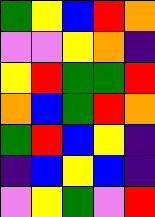[["green", "yellow", "blue", "red", "orange"], ["violet", "violet", "yellow", "orange", "indigo"], ["yellow", "red", "green", "green", "red"], ["orange", "blue", "green", "red", "orange"], ["green", "red", "blue", "yellow", "indigo"], ["indigo", "blue", "yellow", "blue", "indigo"], ["violet", "yellow", "green", "violet", "red"]]